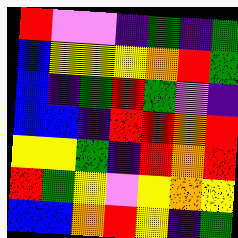[["red", "violet", "violet", "indigo", "green", "indigo", "green"], ["blue", "yellow", "yellow", "yellow", "orange", "red", "green"], ["blue", "indigo", "green", "red", "green", "violet", "indigo"], ["blue", "blue", "indigo", "red", "red", "orange", "red"], ["yellow", "yellow", "green", "indigo", "red", "orange", "red"], ["red", "green", "yellow", "violet", "yellow", "orange", "yellow"], ["blue", "blue", "orange", "red", "yellow", "indigo", "green"]]